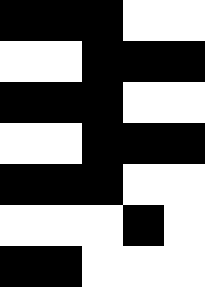[["black", "black", "black", "white", "white"], ["white", "white", "black", "black", "black"], ["black", "black", "black", "white", "white"], ["white", "white", "black", "black", "black"], ["black", "black", "black", "white", "white"], ["white", "white", "white", "black", "white"], ["black", "black", "white", "white", "white"]]